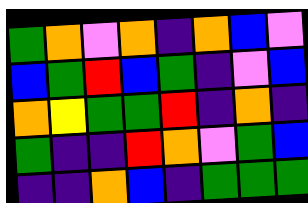[["green", "orange", "violet", "orange", "indigo", "orange", "blue", "violet"], ["blue", "green", "red", "blue", "green", "indigo", "violet", "blue"], ["orange", "yellow", "green", "green", "red", "indigo", "orange", "indigo"], ["green", "indigo", "indigo", "red", "orange", "violet", "green", "blue"], ["indigo", "indigo", "orange", "blue", "indigo", "green", "green", "green"]]